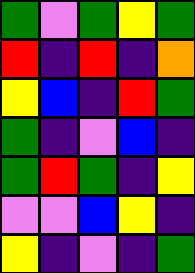[["green", "violet", "green", "yellow", "green"], ["red", "indigo", "red", "indigo", "orange"], ["yellow", "blue", "indigo", "red", "green"], ["green", "indigo", "violet", "blue", "indigo"], ["green", "red", "green", "indigo", "yellow"], ["violet", "violet", "blue", "yellow", "indigo"], ["yellow", "indigo", "violet", "indigo", "green"]]